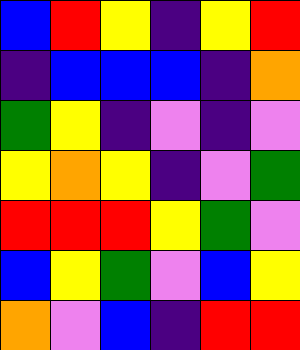[["blue", "red", "yellow", "indigo", "yellow", "red"], ["indigo", "blue", "blue", "blue", "indigo", "orange"], ["green", "yellow", "indigo", "violet", "indigo", "violet"], ["yellow", "orange", "yellow", "indigo", "violet", "green"], ["red", "red", "red", "yellow", "green", "violet"], ["blue", "yellow", "green", "violet", "blue", "yellow"], ["orange", "violet", "blue", "indigo", "red", "red"]]